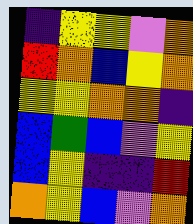[["indigo", "yellow", "yellow", "violet", "orange"], ["red", "orange", "blue", "yellow", "orange"], ["yellow", "yellow", "orange", "orange", "indigo"], ["blue", "green", "blue", "violet", "yellow"], ["blue", "yellow", "indigo", "indigo", "red"], ["orange", "yellow", "blue", "violet", "orange"]]